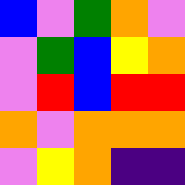[["blue", "violet", "green", "orange", "violet"], ["violet", "green", "blue", "yellow", "orange"], ["violet", "red", "blue", "red", "red"], ["orange", "violet", "orange", "orange", "orange"], ["violet", "yellow", "orange", "indigo", "indigo"]]